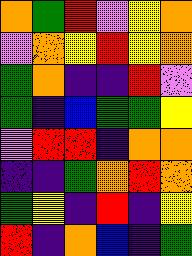[["orange", "green", "red", "violet", "yellow", "orange"], ["violet", "orange", "yellow", "red", "yellow", "orange"], ["green", "orange", "indigo", "indigo", "red", "violet"], ["green", "indigo", "blue", "green", "green", "yellow"], ["violet", "red", "red", "indigo", "orange", "orange"], ["indigo", "indigo", "green", "orange", "red", "orange"], ["green", "yellow", "indigo", "red", "indigo", "yellow"], ["red", "indigo", "orange", "blue", "indigo", "green"]]